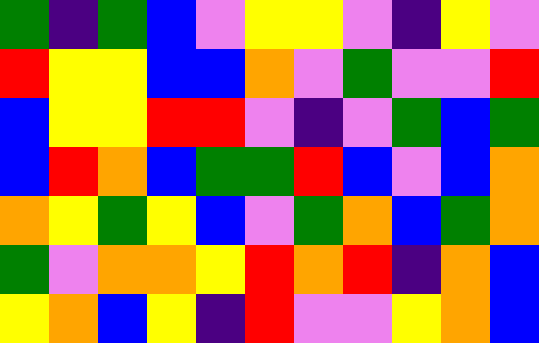[["green", "indigo", "green", "blue", "violet", "yellow", "yellow", "violet", "indigo", "yellow", "violet"], ["red", "yellow", "yellow", "blue", "blue", "orange", "violet", "green", "violet", "violet", "red"], ["blue", "yellow", "yellow", "red", "red", "violet", "indigo", "violet", "green", "blue", "green"], ["blue", "red", "orange", "blue", "green", "green", "red", "blue", "violet", "blue", "orange"], ["orange", "yellow", "green", "yellow", "blue", "violet", "green", "orange", "blue", "green", "orange"], ["green", "violet", "orange", "orange", "yellow", "red", "orange", "red", "indigo", "orange", "blue"], ["yellow", "orange", "blue", "yellow", "indigo", "red", "violet", "violet", "yellow", "orange", "blue"]]